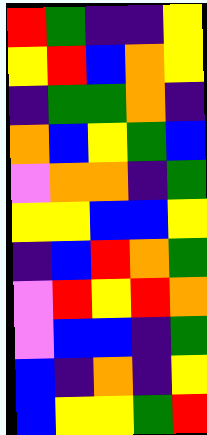[["red", "green", "indigo", "indigo", "yellow"], ["yellow", "red", "blue", "orange", "yellow"], ["indigo", "green", "green", "orange", "indigo"], ["orange", "blue", "yellow", "green", "blue"], ["violet", "orange", "orange", "indigo", "green"], ["yellow", "yellow", "blue", "blue", "yellow"], ["indigo", "blue", "red", "orange", "green"], ["violet", "red", "yellow", "red", "orange"], ["violet", "blue", "blue", "indigo", "green"], ["blue", "indigo", "orange", "indigo", "yellow"], ["blue", "yellow", "yellow", "green", "red"]]